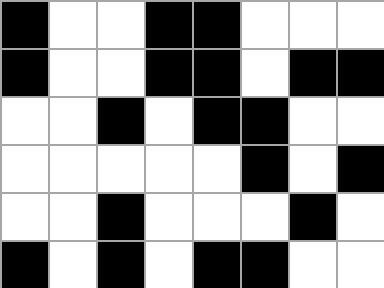[["black", "white", "white", "black", "black", "white", "white", "white"], ["black", "white", "white", "black", "black", "white", "black", "black"], ["white", "white", "black", "white", "black", "black", "white", "white"], ["white", "white", "white", "white", "white", "black", "white", "black"], ["white", "white", "black", "white", "white", "white", "black", "white"], ["black", "white", "black", "white", "black", "black", "white", "white"]]